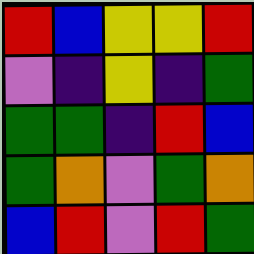[["red", "blue", "yellow", "yellow", "red"], ["violet", "indigo", "yellow", "indigo", "green"], ["green", "green", "indigo", "red", "blue"], ["green", "orange", "violet", "green", "orange"], ["blue", "red", "violet", "red", "green"]]